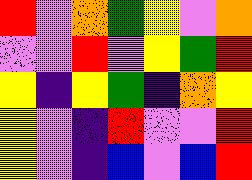[["red", "violet", "orange", "green", "yellow", "violet", "orange"], ["violet", "violet", "red", "violet", "yellow", "green", "red"], ["yellow", "indigo", "yellow", "green", "indigo", "orange", "yellow"], ["yellow", "violet", "indigo", "red", "violet", "violet", "red"], ["yellow", "violet", "indigo", "blue", "violet", "blue", "red"]]